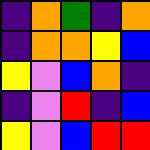[["indigo", "orange", "green", "indigo", "orange"], ["indigo", "orange", "orange", "yellow", "blue"], ["yellow", "violet", "blue", "orange", "indigo"], ["indigo", "violet", "red", "indigo", "blue"], ["yellow", "violet", "blue", "red", "red"]]